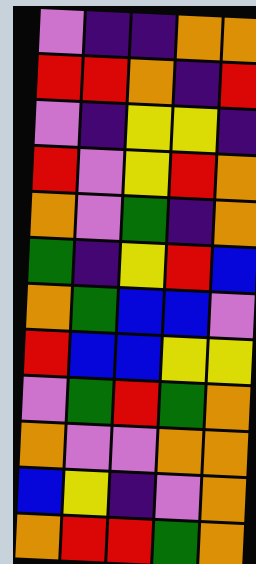[["violet", "indigo", "indigo", "orange", "orange"], ["red", "red", "orange", "indigo", "red"], ["violet", "indigo", "yellow", "yellow", "indigo"], ["red", "violet", "yellow", "red", "orange"], ["orange", "violet", "green", "indigo", "orange"], ["green", "indigo", "yellow", "red", "blue"], ["orange", "green", "blue", "blue", "violet"], ["red", "blue", "blue", "yellow", "yellow"], ["violet", "green", "red", "green", "orange"], ["orange", "violet", "violet", "orange", "orange"], ["blue", "yellow", "indigo", "violet", "orange"], ["orange", "red", "red", "green", "orange"]]